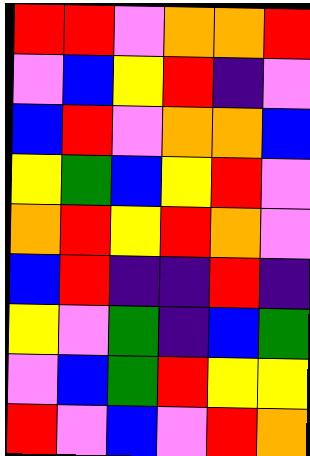[["red", "red", "violet", "orange", "orange", "red"], ["violet", "blue", "yellow", "red", "indigo", "violet"], ["blue", "red", "violet", "orange", "orange", "blue"], ["yellow", "green", "blue", "yellow", "red", "violet"], ["orange", "red", "yellow", "red", "orange", "violet"], ["blue", "red", "indigo", "indigo", "red", "indigo"], ["yellow", "violet", "green", "indigo", "blue", "green"], ["violet", "blue", "green", "red", "yellow", "yellow"], ["red", "violet", "blue", "violet", "red", "orange"]]